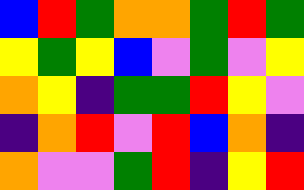[["blue", "red", "green", "orange", "orange", "green", "red", "green"], ["yellow", "green", "yellow", "blue", "violet", "green", "violet", "yellow"], ["orange", "yellow", "indigo", "green", "green", "red", "yellow", "violet"], ["indigo", "orange", "red", "violet", "red", "blue", "orange", "indigo"], ["orange", "violet", "violet", "green", "red", "indigo", "yellow", "red"]]